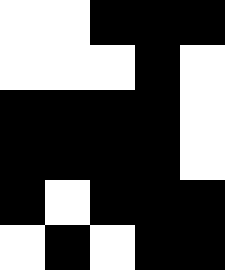[["white", "white", "black", "black", "black"], ["white", "white", "white", "black", "white"], ["black", "black", "black", "black", "white"], ["black", "black", "black", "black", "white"], ["black", "white", "black", "black", "black"], ["white", "black", "white", "black", "black"]]